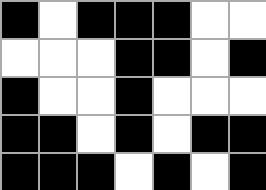[["black", "white", "black", "black", "black", "white", "white"], ["white", "white", "white", "black", "black", "white", "black"], ["black", "white", "white", "black", "white", "white", "white"], ["black", "black", "white", "black", "white", "black", "black"], ["black", "black", "black", "white", "black", "white", "black"]]